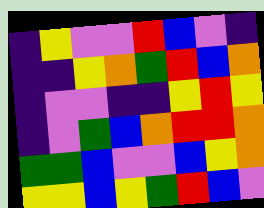[["indigo", "yellow", "violet", "violet", "red", "blue", "violet", "indigo"], ["indigo", "indigo", "yellow", "orange", "green", "red", "blue", "orange"], ["indigo", "violet", "violet", "indigo", "indigo", "yellow", "red", "yellow"], ["indigo", "violet", "green", "blue", "orange", "red", "red", "orange"], ["green", "green", "blue", "violet", "violet", "blue", "yellow", "orange"], ["yellow", "yellow", "blue", "yellow", "green", "red", "blue", "violet"]]